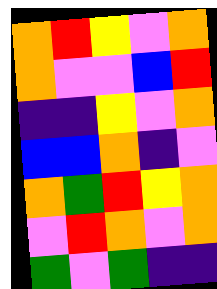[["orange", "red", "yellow", "violet", "orange"], ["orange", "violet", "violet", "blue", "red"], ["indigo", "indigo", "yellow", "violet", "orange"], ["blue", "blue", "orange", "indigo", "violet"], ["orange", "green", "red", "yellow", "orange"], ["violet", "red", "orange", "violet", "orange"], ["green", "violet", "green", "indigo", "indigo"]]